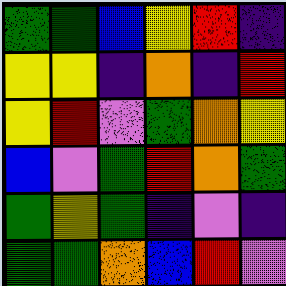[["green", "green", "blue", "yellow", "red", "indigo"], ["yellow", "yellow", "indigo", "orange", "indigo", "red"], ["yellow", "red", "violet", "green", "orange", "yellow"], ["blue", "violet", "green", "red", "orange", "green"], ["green", "yellow", "green", "indigo", "violet", "indigo"], ["green", "green", "orange", "blue", "red", "violet"]]